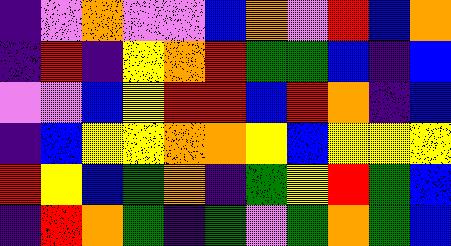[["indigo", "violet", "orange", "violet", "violet", "blue", "orange", "violet", "red", "blue", "orange"], ["indigo", "red", "indigo", "yellow", "orange", "red", "green", "green", "blue", "indigo", "blue"], ["violet", "violet", "blue", "yellow", "red", "red", "blue", "red", "orange", "indigo", "blue"], ["indigo", "blue", "yellow", "yellow", "orange", "orange", "yellow", "blue", "yellow", "yellow", "yellow"], ["red", "yellow", "blue", "green", "orange", "indigo", "green", "yellow", "red", "green", "blue"], ["indigo", "red", "orange", "green", "indigo", "green", "violet", "green", "orange", "green", "blue"]]